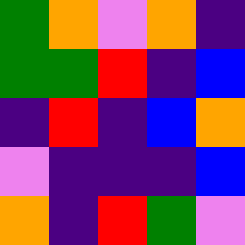[["green", "orange", "violet", "orange", "indigo"], ["green", "green", "red", "indigo", "blue"], ["indigo", "red", "indigo", "blue", "orange"], ["violet", "indigo", "indigo", "indigo", "blue"], ["orange", "indigo", "red", "green", "violet"]]